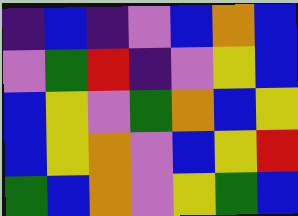[["indigo", "blue", "indigo", "violet", "blue", "orange", "blue"], ["violet", "green", "red", "indigo", "violet", "yellow", "blue"], ["blue", "yellow", "violet", "green", "orange", "blue", "yellow"], ["blue", "yellow", "orange", "violet", "blue", "yellow", "red"], ["green", "blue", "orange", "violet", "yellow", "green", "blue"]]